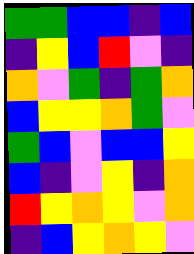[["green", "green", "blue", "blue", "indigo", "blue"], ["indigo", "yellow", "blue", "red", "violet", "indigo"], ["orange", "violet", "green", "indigo", "green", "orange"], ["blue", "yellow", "yellow", "orange", "green", "violet"], ["green", "blue", "violet", "blue", "blue", "yellow"], ["blue", "indigo", "violet", "yellow", "indigo", "orange"], ["red", "yellow", "orange", "yellow", "violet", "orange"], ["indigo", "blue", "yellow", "orange", "yellow", "violet"]]